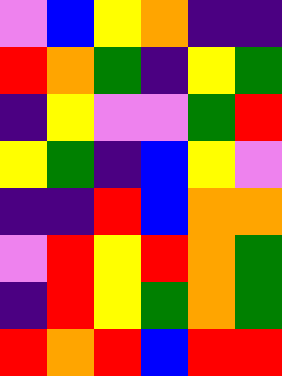[["violet", "blue", "yellow", "orange", "indigo", "indigo"], ["red", "orange", "green", "indigo", "yellow", "green"], ["indigo", "yellow", "violet", "violet", "green", "red"], ["yellow", "green", "indigo", "blue", "yellow", "violet"], ["indigo", "indigo", "red", "blue", "orange", "orange"], ["violet", "red", "yellow", "red", "orange", "green"], ["indigo", "red", "yellow", "green", "orange", "green"], ["red", "orange", "red", "blue", "red", "red"]]